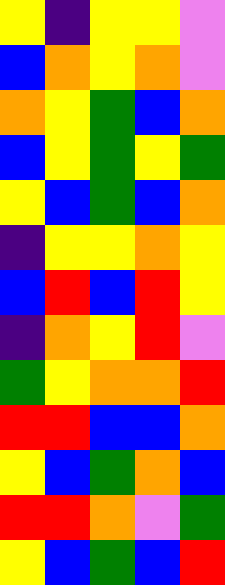[["yellow", "indigo", "yellow", "yellow", "violet"], ["blue", "orange", "yellow", "orange", "violet"], ["orange", "yellow", "green", "blue", "orange"], ["blue", "yellow", "green", "yellow", "green"], ["yellow", "blue", "green", "blue", "orange"], ["indigo", "yellow", "yellow", "orange", "yellow"], ["blue", "red", "blue", "red", "yellow"], ["indigo", "orange", "yellow", "red", "violet"], ["green", "yellow", "orange", "orange", "red"], ["red", "red", "blue", "blue", "orange"], ["yellow", "blue", "green", "orange", "blue"], ["red", "red", "orange", "violet", "green"], ["yellow", "blue", "green", "blue", "red"]]